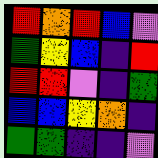[["red", "orange", "red", "blue", "violet"], ["green", "yellow", "blue", "indigo", "red"], ["red", "red", "violet", "indigo", "green"], ["blue", "blue", "yellow", "orange", "indigo"], ["green", "green", "indigo", "indigo", "violet"]]